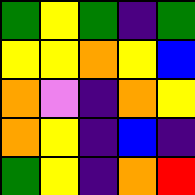[["green", "yellow", "green", "indigo", "green"], ["yellow", "yellow", "orange", "yellow", "blue"], ["orange", "violet", "indigo", "orange", "yellow"], ["orange", "yellow", "indigo", "blue", "indigo"], ["green", "yellow", "indigo", "orange", "red"]]